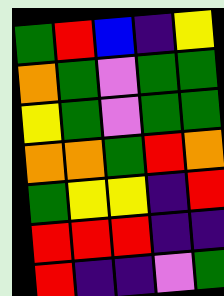[["green", "red", "blue", "indigo", "yellow"], ["orange", "green", "violet", "green", "green"], ["yellow", "green", "violet", "green", "green"], ["orange", "orange", "green", "red", "orange"], ["green", "yellow", "yellow", "indigo", "red"], ["red", "red", "red", "indigo", "indigo"], ["red", "indigo", "indigo", "violet", "green"]]